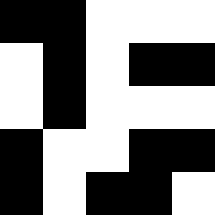[["black", "black", "white", "white", "white"], ["white", "black", "white", "black", "black"], ["white", "black", "white", "white", "white"], ["black", "white", "white", "black", "black"], ["black", "white", "black", "black", "white"]]